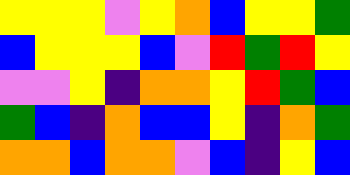[["yellow", "yellow", "yellow", "violet", "yellow", "orange", "blue", "yellow", "yellow", "green"], ["blue", "yellow", "yellow", "yellow", "blue", "violet", "red", "green", "red", "yellow"], ["violet", "violet", "yellow", "indigo", "orange", "orange", "yellow", "red", "green", "blue"], ["green", "blue", "indigo", "orange", "blue", "blue", "yellow", "indigo", "orange", "green"], ["orange", "orange", "blue", "orange", "orange", "violet", "blue", "indigo", "yellow", "blue"]]